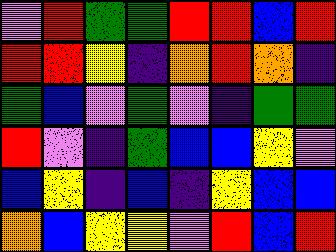[["violet", "red", "green", "green", "red", "red", "blue", "red"], ["red", "red", "yellow", "indigo", "orange", "red", "orange", "indigo"], ["green", "blue", "violet", "green", "violet", "indigo", "green", "green"], ["red", "violet", "indigo", "green", "blue", "blue", "yellow", "violet"], ["blue", "yellow", "indigo", "blue", "indigo", "yellow", "blue", "blue"], ["orange", "blue", "yellow", "yellow", "violet", "red", "blue", "red"]]